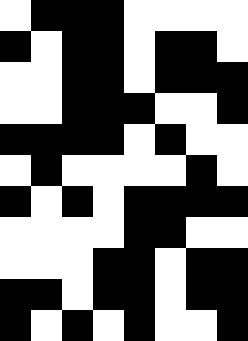[["white", "black", "black", "black", "white", "white", "white", "white"], ["black", "white", "black", "black", "white", "black", "black", "white"], ["white", "white", "black", "black", "white", "black", "black", "black"], ["white", "white", "black", "black", "black", "white", "white", "black"], ["black", "black", "black", "black", "white", "black", "white", "white"], ["white", "black", "white", "white", "white", "white", "black", "white"], ["black", "white", "black", "white", "black", "black", "black", "black"], ["white", "white", "white", "white", "black", "black", "white", "white"], ["white", "white", "white", "black", "black", "white", "black", "black"], ["black", "black", "white", "black", "black", "white", "black", "black"], ["black", "white", "black", "white", "black", "white", "white", "black"]]